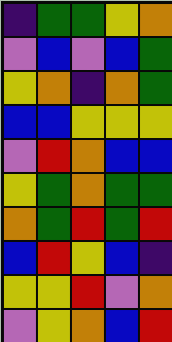[["indigo", "green", "green", "yellow", "orange"], ["violet", "blue", "violet", "blue", "green"], ["yellow", "orange", "indigo", "orange", "green"], ["blue", "blue", "yellow", "yellow", "yellow"], ["violet", "red", "orange", "blue", "blue"], ["yellow", "green", "orange", "green", "green"], ["orange", "green", "red", "green", "red"], ["blue", "red", "yellow", "blue", "indigo"], ["yellow", "yellow", "red", "violet", "orange"], ["violet", "yellow", "orange", "blue", "red"]]